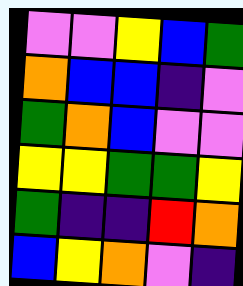[["violet", "violet", "yellow", "blue", "green"], ["orange", "blue", "blue", "indigo", "violet"], ["green", "orange", "blue", "violet", "violet"], ["yellow", "yellow", "green", "green", "yellow"], ["green", "indigo", "indigo", "red", "orange"], ["blue", "yellow", "orange", "violet", "indigo"]]